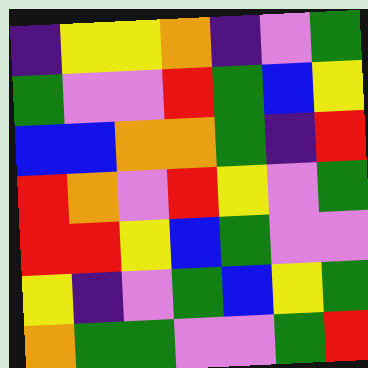[["indigo", "yellow", "yellow", "orange", "indigo", "violet", "green"], ["green", "violet", "violet", "red", "green", "blue", "yellow"], ["blue", "blue", "orange", "orange", "green", "indigo", "red"], ["red", "orange", "violet", "red", "yellow", "violet", "green"], ["red", "red", "yellow", "blue", "green", "violet", "violet"], ["yellow", "indigo", "violet", "green", "blue", "yellow", "green"], ["orange", "green", "green", "violet", "violet", "green", "red"]]